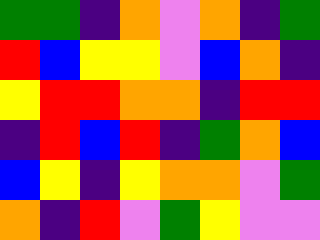[["green", "green", "indigo", "orange", "violet", "orange", "indigo", "green"], ["red", "blue", "yellow", "yellow", "violet", "blue", "orange", "indigo"], ["yellow", "red", "red", "orange", "orange", "indigo", "red", "red"], ["indigo", "red", "blue", "red", "indigo", "green", "orange", "blue"], ["blue", "yellow", "indigo", "yellow", "orange", "orange", "violet", "green"], ["orange", "indigo", "red", "violet", "green", "yellow", "violet", "violet"]]